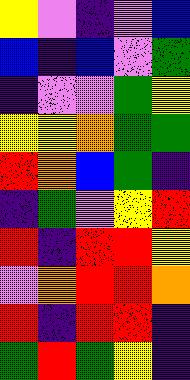[["yellow", "violet", "indigo", "violet", "blue"], ["blue", "indigo", "blue", "violet", "green"], ["indigo", "violet", "violet", "green", "yellow"], ["yellow", "yellow", "orange", "green", "green"], ["red", "orange", "blue", "green", "indigo"], ["indigo", "green", "violet", "yellow", "red"], ["red", "indigo", "red", "red", "yellow"], ["violet", "orange", "red", "red", "orange"], ["red", "indigo", "red", "red", "indigo"], ["green", "red", "green", "yellow", "indigo"]]